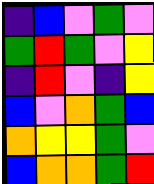[["indigo", "blue", "violet", "green", "violet"], ["green", "red", "green", "violet", "yellow"], ["indigo", "red", "violet", "indigo", "yellow"], ["blue", "violet", "orange", "green", "blue"], ["orange", "yellow", "yellow", "green", "violet"], ["blue", "orange", "orange", "green", "red"]]